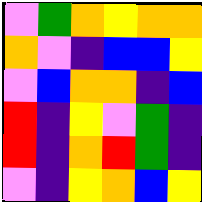[["violet", "green", "orange", "yellow", "orange", "orange"], ["orange", "violet", "indigo", "blue", "blue", "yellow"], ["violet", "blue", "orange", "orange", "indigo", "blue"], ["red", "indigo", "yellow", "violet", "green", "indigo"], ["red", "indigo", "orange", "red", "green", "indigo"], ["violet", "indigo", "yellow", "orange", "blue", "yellow"]]